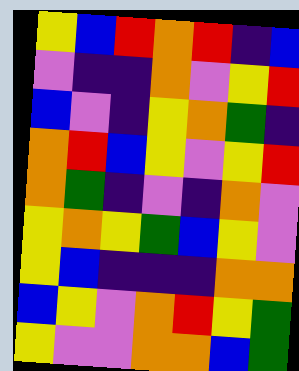[["yellow", "blue", "red", "orange", "red", "indigo", "blue"], ["violet", "indigo", "indigo", "orange", "violet", "yellow", "red"], ["blue", "violet", "indigo", "yellow", "orange", "green", "indigo"], ["orange", "red", "blue", "yellow", "violet", "yellow", "red"], ["orange", "green", "indigo", "violet", "indigo", "orange", "violet"], ["yellow", "orange", "yellow", "green", "blue", "yellow", "violet"], ["yellow", "blue", "indigo", "indigo", "indigo", "orange", "orange"], ["blue", "yellow", "violet", "orange", "red", "yellow", "green"], ["yellow", "violet", "violet", "orange", "orange", "blue", "green"]]